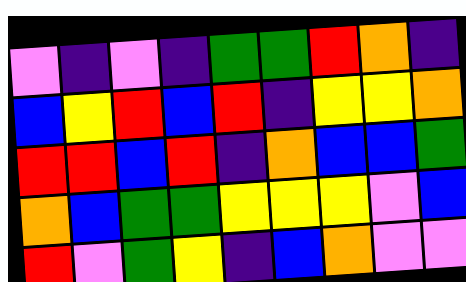[["violet", "indigo", "violet", "indigo", "green", "green", "red", "orange", "indigo"], ["blue", "yellow", "red", "blue", "red", "indigo", "yellow", "yellow", "orange"], ["red", "red", "blue", "red", "indigo", "orange", "blue", "blue", "green"], ["orange", "blue", "green", "green", "yellow", "yellow", "yellow", "violet", "blue"], ["red", "violet", "green", "yellow", "indigo", "blue", "orange", "violet", "violet"]]